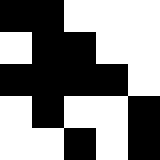[["black", "black", "white", "white", "white"], ["white", "black", "black", "white", "white"], ["black", "black", "black", "black", "white"], ["white", "black", "white", "white", "black"], ["white", "white", "black", "white", "black"]]